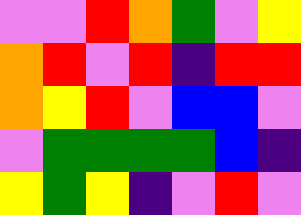[["violet", "violet", "red", "orange", "green", "violet", "yellow"], ["orange", "red", "violet", "red", "indigo", "red", "red"], ["orange", "yellow", "red", "violet", "blue", "blue", "violet"], ["violet", "green", "green", "green", "green", "blue", "indigo"], ["yellow", "green", "yellow", "indigo", "violet", "red", "violet"]]